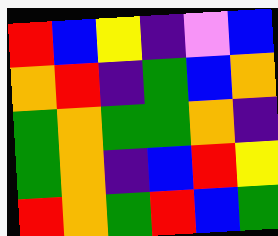[["red", "blue", "yellow", "indigo", "violet", "blue"], ["orange", "red", "indigo", "green", "blue", "orange"], ["green", "orange", "green", "green", "orange", "indigo"], ["green", "orange", "indigo", "blue", "red", "yellow"], ["red", "orange", "green", "red", "blue", "green"]]